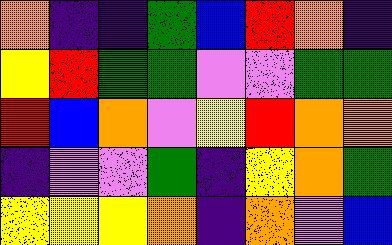[["orange", "indigo", "indigo", "green", "blue", "red", "orange", "indigo"], ["yellow", "red", "green", "green", "violet", "violet", "green", "green"], ["red", "blue", "orange", "violet", "yellow", "red", "orange", "orange"], ["indigo", "violet", "violet", "green", "indigo", "yellow", "orange", "green"], ["yellow", "yellow", "yellow", "orange", "indigo", "orange", "violet", "blue"]]